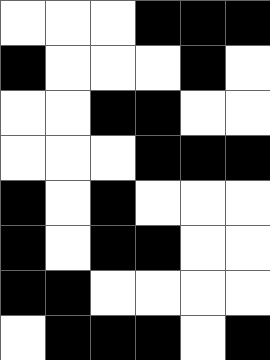[["white", "white", "white", "black", "black", "black"], ["black", "white", "white", "white", "black", "white"], ["white", "white", "black", "black", "white", "white"], ["white", "white", "white", "black", "black", "black"], ["black", "white", "black", "white", "white", "white"], ["black", "white", "black", "black", "white", "white"], ["black", "black", "white", "white", "white", "white"], ["white", "black", "black", "black", "white", "black"]]